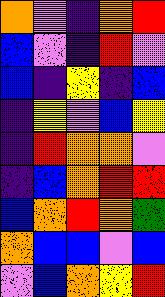[["orange", "violet", "indigo", "orange", "red"], ["blue", "violet", "indigo", "red", "violet"], ["blue", "indigo", "yellow", "indigo", "blue"], ["indigo", "yellow", "violet", "blue", "yellow"], ["indigo", "red", "orange", "orange", "violet"], ["indigo", "blue", "orange", "red", "red"], ["blue", "orange", "red", "orange", "green"], ["orange", "blue", "blue", "violet", "blue"], ["violet", "blue", "orange", "yellow", "red"]]